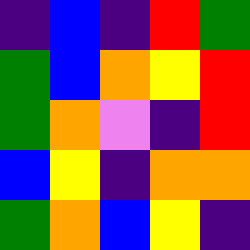[["indigo", "blue", "indigo", "red", "green"], ["green", "blue", "orange", "yellow", "red"], ["green", "orange", "violet", "indigo", "red"], ["blue", "yellow", "indigo", "orange", "orange"], ["green", "orange", "blue", "yellow", "indigo"]]